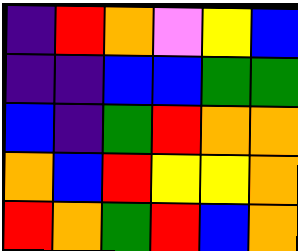[["indigo", "red", "orange", "violet", "yellow", "blue"], ["indigo", "indigo", "blue", "blue", "green", "green"], ["blue", "indigo", "green", "red", "orange", "orange"], ["orange", "blue", "red", "yellow", "yellow", "orange"], ["red", "orange", "green", "red", "blue", "orange"]]